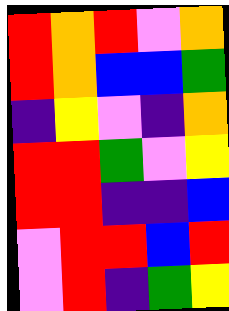[["red", "orange", "red", "violet", "orange"], ["red", "orange", "blue", "blue", "green"], ["indigo", "yellow", "violet", "indigo", "orange"], ["red", "red", "green", "violet", "yellow"], ["red", "red", "indigo", "indigo", "blue"], ["violet", "red", "red", "blue", "red"], ["violet", "red", "indigo", "green", "yellow"]]